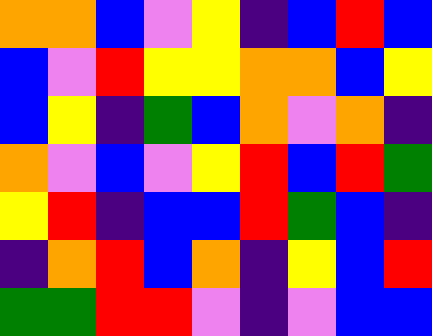[["orange", "orange", "blue", "violet", "yellow", "indigo", "blue", "red", "blue"], ["blue", "violet", "red", "yellow", "yellow", "orange", "orange", "blue", "yellow"], ["blue", "yellow", "indigo", "green", "blue", "orange", "violet", "orange", "indigo"], ["orange", "violet", "blue", "violet", "yellow", "red", "blue", "red", "green"], ["yellow", "red", "indigo", "blue", "blue", "red", "green", "blue", "indigo"], ["indigo", "orange", "red", "blue", "orange", "indigo", "yellow", "blue", "red"], ["green", "green", "red", "red", "violet", "indigo", "violet", "blue", "blue"]]